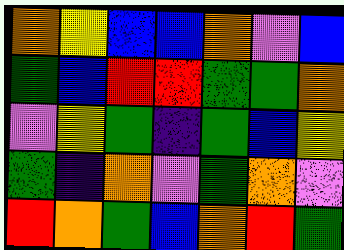[["orange", "yellow", "blue", "blue", "orange", "violet", "blue"], ["green", "blue", "red", "red", "green", "green", "orange"], ["violet", "yellow", "green", "indigo", "green", "blue", "yellow"], ["green", "indigo", "orange", "violet", "green", "orange", "violet"], ["red", "orange", "green", "blue", "orange", "red", "green"]]